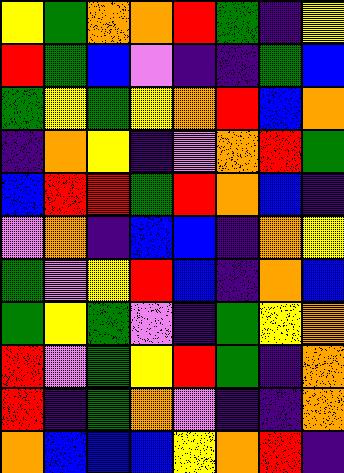[["yellow", "green", "orange", "orange", "red", "green", "indigo", "yellow"], ["red", "green", "blue", "violet", "indigo", "indigo", "green", "blue"], ["green", "yellow", "green", "yellow", "orange", "red", "blue", "orange"], ["indigo", "orange", "yellow", "indigo", "violet", "orange", "red", "green"], ["blue", "red", "red", "green", "red", "orange", "blue", "indigo"], ["violet", "orange", "indigo", "blue", "blue", "indigo", "orange", "yellow"], ["green", "violet", "yellow", "red", "blue", "indigo", "orange", "blue"], ["green", "yellow", "green", "violet", "indigo", "green", "yellow", "orange"], ["red", "violet", "green", "yellow", "red", "green", "indigo", "orange"], ["red", "indigo", "green", "orange", "violet", "indigo", "indigo", "orange"], ["orange", "blue", "blue", "blue", "yellow", "orange", "red", "indigo"]]